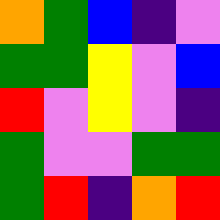[["orange", "green", "blue", "indigo", "violet"], ["green", "green", "yellow", "violet", "blue"], ["red", "violet", "yellow", "violet", "indigo"], ["green", "violet", "violet", "green", "green"], ["green", "red", "indigo", "orange", "red"]]